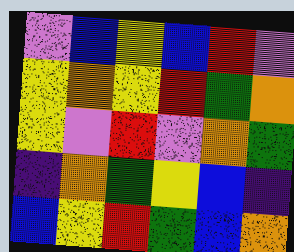[["violet", "blue", "yellow", "blue", "red", "violet"], ["yellow", "orange", "yellow", "red", "green", "orange"], ["yellow", "violet", "red", "violet", "orange", "green"], ["indigo", "orange", "green", "yellow", "blue", "indigo"], ["blue", "yellow", "red", "green", "blue", "orange"]]